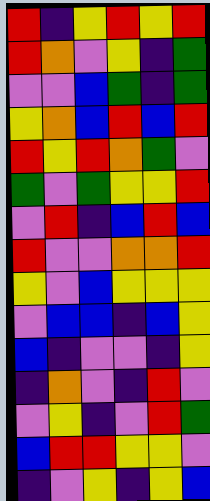[["red", "indigo", "yellow", "red", "yellow", "red"], ["red", "orange", "violet", "yellow", "indigo", "green"], ["violet", "violet", "blue", "green", "indigo", "green"], ["yellow", "orange", "blue", "red", "blue", "red"], ["red", "yellow", "red", "orange", "green", "violet"], ["green", "violet", "green", "yellow", "yellow", "red"], ["violet", "red", "indigo", "blue", "red", "blue"], ["red", "violet", "violet", "orange", "orange", "red"], ["yellow", "violet", "blue", "yellow", "yellow", "yellow"], ["violet", "blue", "blue", "indigo", "blue", "yellow"], ["blue", "indigo", "violet", "violet", "indigo", "yellow"], ["indigo", "orange", "violet", "indigo", "red", "violet"], ["violet", "yellow", "indigo", "violet", "red", "green"], ["blue", "red", "red", "yellow", "yellow", "violet"], ["indigo", "violet", "yellow", "indigo", "yellow", "blue"]]